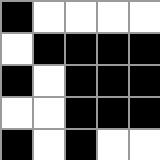[["black", "white", "white", "white", "white"], ["white", "black", "black", "black", "black"], ["black", "white", "black", "black", "black"], ["white", "white", "black", "black", "black"], ["black", "white", "black", "white", "white"]]